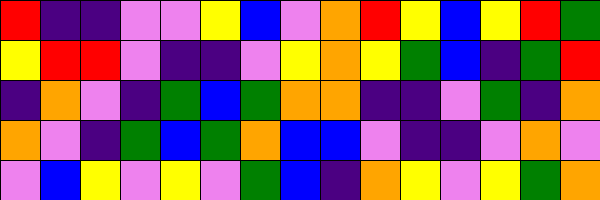[["red", "indigo", "indigo", "violet", "violet", "yellow", "blue", "violet", "orange", "red", "yellow", "blue", "yellow", "red", "green"], ["yellow", "red", "red", "violet", "indigo", "indigo", "violet", "yellow", "orange", "yellow", "green", "blue", "indigo", "green", "red"], ["indigo", "orange", "violet", "indigo", "green", "blue", "green", "orange", "orange", "indigo", "indigo", "violet", "green", "indigo", "orange"], ["orange", "violet", "indigo", "green", "blue", "green", "orange", "blue", "blue", "violet", "indigo", "indigo", "violet", "orange", "violet"], ["violet", "blue", "yellow", "violet", "yellow", "violet", "green", "blue", "indigo", "orange", "yellow", "violet", "yellow", "green", "orange"]]